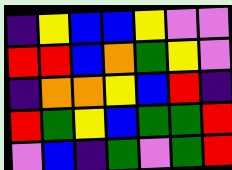[["indigo", "yellow", "blue", "blue", "yellow", "violet", "violet"], ["red", "red", "blue", "orange", "green", "yellow", "violet"], ["indigo", "orange", "orange", "yellow", "blue", "red", "indigo"], ["red", "green", "yellow", "blue", "green", "green", "red"], ["violet", "blue", "indigo", "green", "violet", "green", "red"]]